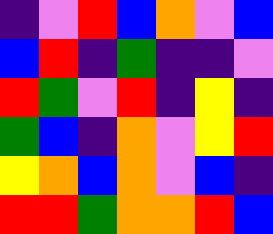[["indigo", "violet", "red", "blue", "orange", "violet", "blue"], ["blue", "red", "indigo", "green", "indigo", "indigo", "violet"], ["red", "green", "violet", "red", "indigo", "yellow", "indigo"], ["green", "blue", "indigo", "orange", "violet", "yellow", "red"], ["yellow", "orange", "blue", "orange", "violet", "blue", "indigo"], ["red", "red", "green", "orange", "orange", "red", "blue"]]